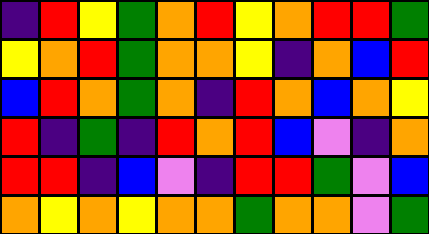[["indigo", "red", "yellow", "green", "orange", "red", "yellow", "orange", "red", "red", "green"], ["yellow", "orange", "red", "green", "orange", "orange", "yellow", "indigo", "orange", "blue", "red"], ["blue", "red", "orange", "green", "orange", "indigo", "red", "orange", "blue", "orange", "yellow"], ["red", "indigo", "green", "indigo", "red", "orange", "red", "blue", "violet", "indigo", "orange"], ["red", "red", "indigo", "blue", "violet", "indigo", "red", "red", "green", "violet", "blue"], ["orange", "yellow", "orange", "yellow", "orange", "orange", "green", "orange", "orange", "violet", "green"]]